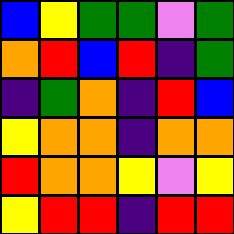[["blue", "yellow", "green", "green", "violet", "green"], ["orange", "red", "blue", "red", "indigo", "green"], ["indigo", "green", "orange", "indigo", "red", "blue"], ["yellow", "orange", "orange", "indigo", "orange", "orange"], ["red", "orange", "orange", "yellow", "violet", "yellow"], ["yellow", "red", "red", "indigo", "red", "red"]]